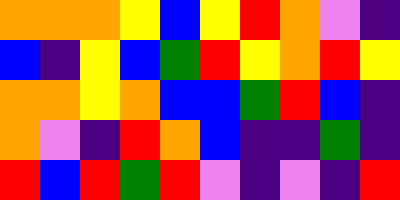[["orange", "orange", "orange", "yellow", "blue", "yellow", "red", "orange", "violet", "indigo"], ["blue", "indigo", "yellow", "blue", "green", "red", "yellow", "orange", "red", "yellow"], ["orange", "orange", "yellow", "orange", "blue", "blue", "green", "red", "blue", "indigo"], ["orange", "violet", "indigo", "red", "orange", "blue", "indigo", "indigo", "green", "indigo"], ["red", "blue", "red", "green", "red", "violet", "indigo", "violet", "indigo", "red"]]